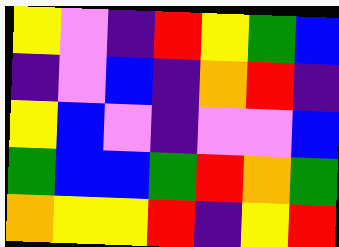[["yellow", "violet", "indigo", "red", "yellow", "green", "blue"], ["indigo", "violet", "blue", "indigo", "orange", "red", "indigo"], ["yellow", "blue", "violet", "indigo", "violet", "violet", "blue"], ["green", "blue", "blue", "green", "red", "orange", "green"], ["orange", "yellow", "yellow", "red", "indigo", "yellow", "red"]]